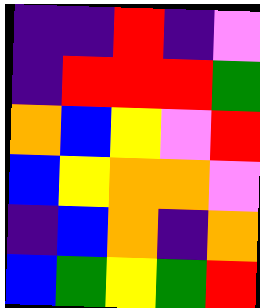[["indigo", "indigo", "red", "indigo", "violet"], ["indigo", "red", "red", "red", "green"], ["orange", "blue", "yellow", "violet", "red"], ["blue", "yellow", "orange", "orange", "violet"], ["indigo", "blue", "orange", "indigo", "orange"], ["blue", "green", "yellow", "green", "red"]]